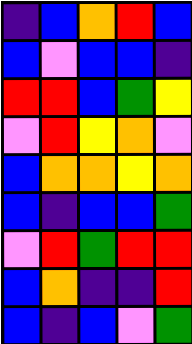[["indigo", "blue", "orange", "red", "blue"], ["blue", "violet", "blue", "blue", "indigo"], ["red", "red", "blue", "green", "yellow"], ["violet", "red", "yellow", "orange", "violet"], ["blue", "orange", "orange", "yellow", "orange"], ["blue", "indigo", "blue", "blue", "green"], ["violet", "red", "green", "red", "red"], ["blue", "orange", "indigo", "indigo", "red"], ["blue", "indigo", "blue", "violet", "green"]]